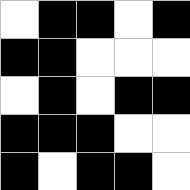[["white", "black", "black", "white", "black"], ["black", "black", "white", "white", "white"], ["white", "black", "white", "black", "black"], ["black", "black", "black", "white", "white"], ["black", "white", "black", "black", "white"]]